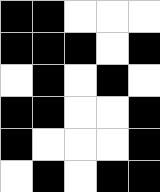[["black", "black", "white", "white", "white"], ["black", "black", "black", "white", "black"], ["white", "black", "white", "black", "white"], ["black", "black", "white", "white", "black"], ["black", "white", "white", "white", "black"], ["white", "black", "white", "black", "black"]]